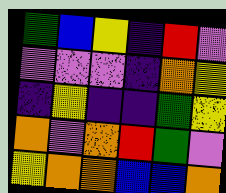[["green", "blue", "yellow", "indigo", "red", "violet"], ["violet", "violet", "violet", "indigo", "orange", "yellow"], ["indigo", "yellow", "indigo", "indigo", "green", "yellow"], ["orange", "violet", "orange", "red", "green", "violet"], ["yellow", "orange", "orange", "blue", "blue", "orange"]]